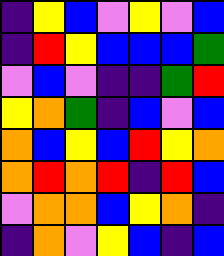[["indigo", "yellow", "blue", "violet", "yellow", "violet", "blue"], ["indigo", "red", "yellow", "blue", "blue", "blue", "green"], ["violet", "blue", "violet", "indigo", "indigo", "green", "red"], ["yellow", "orange", "green", "indigo", "blue", "violet", "blue"], ["orange", "blue", "yellow", "blue", "red", "yellow", "orange"], ["orange", "red", "orange", "red", "indigo", "red", "blue"], ["violet", "orange", "orange", "blue", "yellow", "orange", "indigo"], ["indigo", "orange", "violet", "yellow", "blue", "indigo", "blue"]]